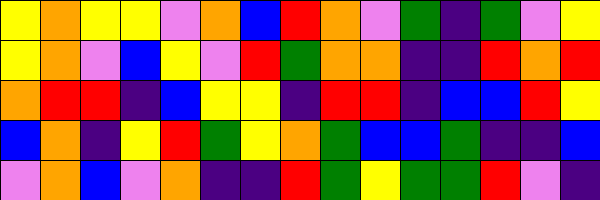[["yellow", "orange", "yellow", "yellow", "violet", "orange", "blue", "red", "orange", "violet", "green", "indigo", "green", "violet", "yellow"], ["yellow", "orange", "violet", "blue", "yellow", "violet", "red", "green", "orange", "orange", "indigo", "indigo", "red", "orange", "red"], ["orange", "red", "red", "indigo", "blue", "yellow", "yellow", "indigo", "red", "red", "indigo", "blue", "blue", "red", "yellow"], ["blue", "orange", "indigo", "yellow", "red", "green", "yellow", "orange", "green", "blue", "blue", "green", "indigo", "indigo", "blue"], ["violet", "orange", "blue", "violet", "orange", "indigo", "indigo", "red", "green", "yellow", "green", "green", "red", "violet", "indigo"]]